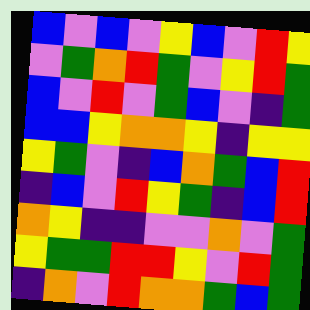[["blue", "violet", "blue", "violet", "yellow", "blue", "violet", "red", "yellow"], ["violet", "green", "orange", "red", "green", "violet", "yellow", "red", "green"], ["blue", "violet", "red", "violet", "green", "blue", "violet", "indigo", "green"], ["blue", "blue", "yellow", "orange", "orange", "yellow", "indigo", "yellow", "yellow"], ["yellow", "green", "violet", "indigo", "blue", "orange", "green", "blue", "red"], ["indigo", "blue", "violet", "red", "yellow", "green", "indigo", "blue", "red"], ["orange", "yellow", "indigo", "indigo", "violet", "violet", "orange", "violet", "green"], ["yellow", "green", "green", "red", "red", "yellow", "violet", "red", "green"], ["indigo", "orange", "violet", "red", "orange", "orange", "green", "blue", "green"]]